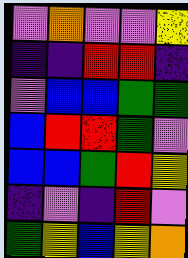[["violet", "orange", "violet", "violet", "yellow"], ["indigo", "indigo", "red", "red", "indigo"], ["violet", "blue", "blue", "green", "green"], ["blue", "red", "red", "green", "violet"], ["blue", "blue", "green", "red", "yellow"], ["indigo", "violet", "indigo", "red", "violet"], ["green", "yellow", "blue", "yellow", "orange"]]